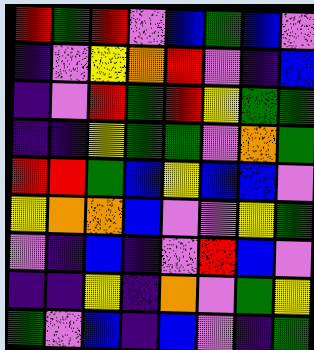[["red", "green", "red", "violet", "blue", "green", "blue", "violet"], ["indigo", "violet", "yellow", "orange", "red", "violet", "indigo", "blue"], ["indigo", "violet", "red", "green", "red", "yellow", "green", "green"], ["indigo", "indigo", "yellow", "green", "green", "violet", "orange", "green"], ["red", "red", "green", "blue", "yellow", "blue", "blue", "violet"], ["yellow", "orange", "orange", "blue", "violet", "violet", "yellow", "green"], ["violet", "indigo", "blue", "indigo", "violet", "red", "blue", "violet"], ["indigo", "indigo", "yellow", "indigo", "orange", "violet", "green", "yellow"], ["green", "violet", "blue", "indigo", "blue", "violet", "indigo", "green"]]